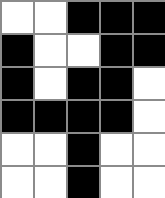[["white", "white", "black", "black", "black"], ["black", "white", "white", "black", "black"], ["black", "white", "black", "black", "white"], ["black", "black", "black", "black", "white"], ["white", "white", "black", "white", "white"], ["white", "white", "black", "white", "white"]]